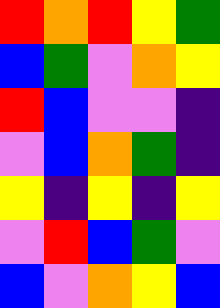[["red", "orange", "red", "yellow", "green"], ["blue", "green", "violet", "orange", "yellow"], ["red", "blue", "violet", "violet", "indigo"], ["violet", "blue", "orange", "green", "indigo"], ["yellow", "indigo", "yellow", "indigo", "yellow"], ["violet", "red", "blue", "green", "violet"], ["blue", "violet", "orange", "yellow", "blue"]]